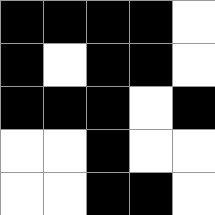[["black", "black", "black", "black", "white"], ["black", "white", "black", "black", "white"], ["black", "black", "black", "white", "black"], ["white", "white", "black", "white", "white"], ["white", "white", "black", "black", "white"]]